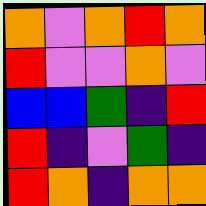[["orange", "violet", "orange", "red", "orange"], ["red", "violet", "violet", "orange", "violet"], ["blue", "blue", "green", "indigo", "red"], ["red", "indigo", "violet", "green", "indigo"], ["red", "orange", "indigo", "orange", "orange"]]